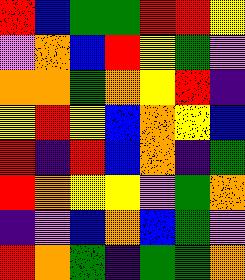[["red", "blue", "green", "green", "red", "red", "yellow"], ["violet", "orange", "blue", "red", "yellow", "green", "violet"], ["orange", "orange", "green", "orange", "yellow", "red", "indigo"], ["yellow", "red", "yellow", "blue", "orange", "yellow", "blue"], ["red", "indigo", "red", "blue", "orange", "indigo", "green"], ["red", "orange", "yellow", "yellow", "violet", "green", "orange"], ["indigo", "violet", "blue", "orange", "blue", "green", "violet"], ["red", "orange", "green", "indigo", "green", "green", "orange"]]